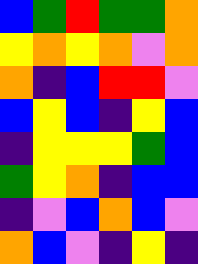[["blue", "green", "red", "green", "green", "orange"], ["yellow", "orange", "yellow", "orange", "violet", "orange"], ["orange", "indigo", "blue", "red", "red", "violet"], ["blue", "yellow", "blue", "indigo", "yellow", "blue"], ["indigo", "yellow", "yellow", "yellow", "green", "blue"], ["green", "yellow", "orange", "indigo", "blue", "blue"], ["indigo", "violet", "blue", "orange", "blue", "violet"], ["orange", "blue", "violet", "indigo", "yellow", "indigo"]]